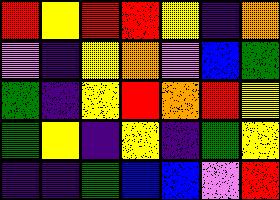[["red", "yellow", "red", "red", "yellow", "indigo", "orange"], ["violet", "indigo", "yellow", "orange", "violet", "blue", "green"], ["green", "indigo", "yellow", "red", "orange", "red", "yellow"], ["green", "yellow", "indigo", "yellow", "indigo", "green", "yellow"], ["indigo", "indigo", "green", "blue", "blue", "violet", "red"]]